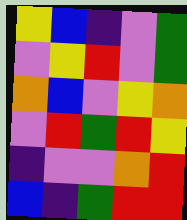[["yellow", "blue", "indigo", "violet", "green"], ["violet", "yellow", "red", "violet", "green"], ["orange", "blue", "violet", "yellow", "orange"], ["violet", "red", "green", "red", "yellow"], ["indigo", "violet", "violet", "orange", "red"], ["blue", "indigo", "green", "red", "red"]]